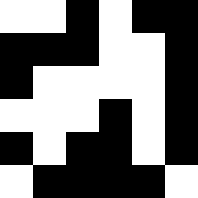[["white", "white", "black", "white", "black", "black"], ["black", "black", "black", "white", "white", "black"], ["black", "white", "white", "white", "white", "black"], ["white", "white", "white", "black", "white", "black"], ["black", "white", "black", "black", "white", "black"], ["white", "black", "black", "black", "black", "white"]]